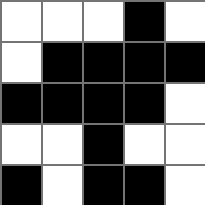[["white", "white", "white", "black", "white"], ["white", "black", "black", "black", "black"], ["black", "black", "black", "black", "white"], ["white", "white", "black", "white", "white"], ["black", "white", "black", "black", "white"]]